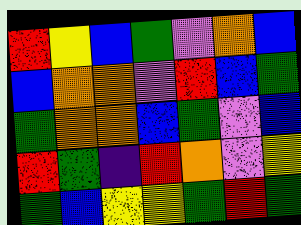[["red", "yellow", "blue", "green", "violet", "orange", "blue"], ["blue", "orange", "orange", "violet", "red", "blue", "green"], ["green", "orange", "orange", "blue", "green", "violet", "blue"], ["red", "green", "indigo", "red", "orange", "violet", "yellow"], ["green", "blue", "yellow", "yellow", "green", "red", "green"]]